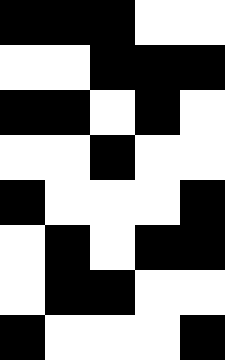[["black", "black", "black", "white", "white"], ["white", "white", "black", "black", "black"], ["black", "black", "white", "black", "white"], ["white", "white", "black", "white", "white"], ["black", "white", "white", "white", "black"], ["white", "black", "white", "black", "black"], ["white", "black", "black", "white", "white"], ["black", "white", "white", "white", "black"]]